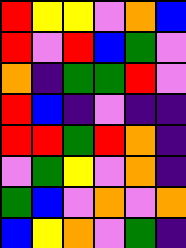[["red", "yellow", "yellow", "violet", "orange", "blue"], ["red", "violet", "red", "blue", "green", "violet"], ["orange", "indigo", "green", "green", "red", "violet"], ["red", "blue", "indigo", "violet", "indigo", "indigo"], ["red", "red", "green", "red", "orange", "indigo"], ["violet", "green", "yellow", "violet", "orange", "indigo"], ["green", "blue", "violet", "orange", "violet", "orange"], ["blue", "yellow", "orange", "violet", "green", "indigo"]]